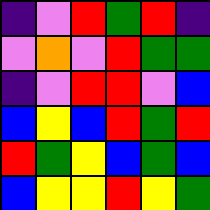[["indigo", "violet", "red", "green", "red", "indigo"], ["violet", "orange", "violet", "red", "green", "green"], ["indigo", "violet", "red", "red", "violet", "blue"], ["blue", "yellow", "blue", "red", "green", "red"], ["red", "green", "yellow", "blue", "green", "blue"], ["blue", "yellow", "yellow", "red", "yellow", "green"]]